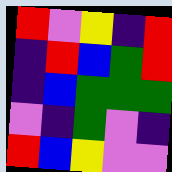[["red", "violet", "yellow", "indigo", "red"], ["indigo", "red", "blue", "green", "red"], ["indigo", "blue", "green", "green", "green"], ["violet", "indigo", "green", "violet", "indigo"], ["red", "blue", "yellow", "violet", "violet"]]